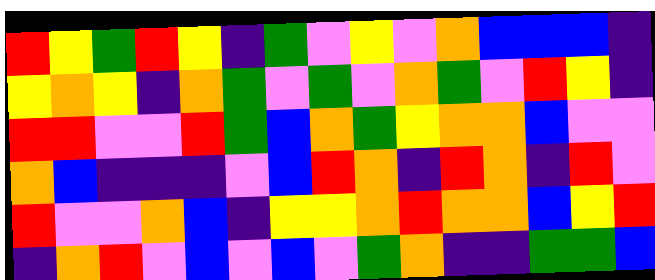[["red", "yellow", "green", "red", "yellow", "indigo", "green", "violet", "yellow", "violet", "orange", "blue", "blue", "blue", "indigo"], ["yellow", "orange", "yellow", "indigo", "orange", "green", "violet", "green", "violet", "orange", "green", "violet", "red", "yellow", "indigo"], ["red", "red", "violet", "violet", "red", "green", "blue", "orange", "green", "yellow", "orange", "orange", "blue", "violet", "violet"], ["orange", "blue", "indigo", "indigo", "indigo", "violet", "blue", "red", "orange", "indigo", "red", "orange", "indigo", "red", "violet"], ["red", "violet", "violet", "orange", "blue", "indigo", "yellow", "yellow", "orange", "red", "orange", "orange", "blue", "yellow", "red"], ["indigo", "orange", "red", "violet", "blue", "violet", "blue", "violet", "green", "orange", "indigo", "indigo", "green", "green", "blue"]]